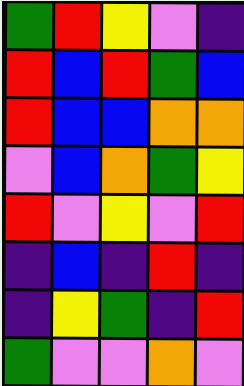[["green", "red", "yellow", "violet", "indigo"], ["red", "blue", "red", "green", "blue"], ["red", "blue", "blue", "orange", "orange"], ["violet", "blue", "orange", "green", "yellow"], ["red", "violet", "yellow", "violet", "red"], ["indigo", "blue", "indigo", "red", "indigo"], ["indigo", "yellow", "green", "indigo", "red"], ["green", "violet", "violet", "orange", "violet"]]